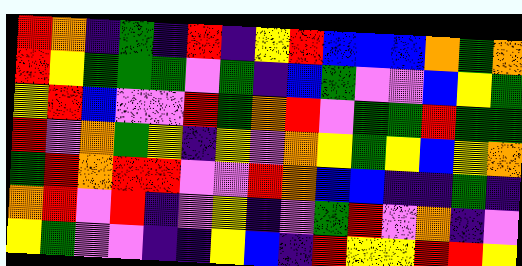[["red", "orange", "indigo", "green", "indigo", "red", "indigo", "yellow", "red", "blue", "blue", "blue", "orange", "green", "orange"], ["red", "yellow", "green", "green", "green", "violet", "green", "indigo", "blue", "green", "violet", "violet", "blue", "yellow", "green"], ["yellow", "red", "blue", "violet", "violet", "red", "green", "orange", "red", "violet", "green", "green", "red", "green", "green"], ["red", "violet", "orange", "green", "yellow", "indigo", "yellow", "violet", "orange", "yellow", "green", "yellow", "blue", "yellow", "orange"], ["green", "red", "orange", "red", "red", "violet", "violet", "red", "orange", "blue", "blue", "indigo", "indigo", "green", "indigo"], ["orange", "red", "violet", "red", "indigo", "violet", "yellow", "indigo", "violet", "green", "red", "violet", "orange", "indigo", "violet"], ["yellow", "green", "violet", "violet", "indigo", "indigo", "yellow", "blue", "indigo", "red", "yellow", "yellow", "red", "red", "yellow"]]